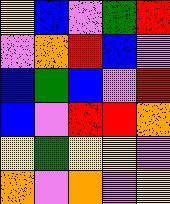[["yellow", "blue", "violet", "green", "red"], ["violet", "orange", "red", "blue", "violet"], ["blue", "green", "blue", "violet", "red"], ["blue", "violet", "red", "red", "orange"], ["yellow", "green", "yellow", "yellow", "violet"], ["orange", "violet", "orange", "violet", "yellow"]]